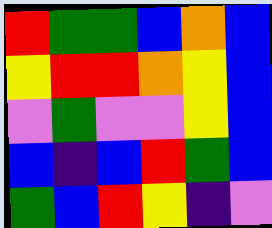[["red", "green", "green", "blue", "orange", "blue"], ["yellow", "red", "red", "orange", "yellow", "blue"], ["violet", "green", "violet", "violet", "yellow", "blue"], ["blue", "indigo", "blue", "red", "green", "blue"], ["green", "blue", "red", "yellow", "indigo", "violet"]]